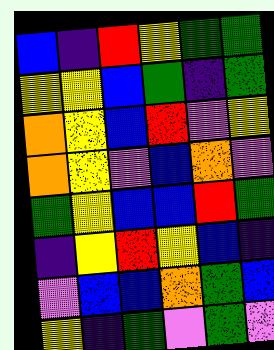[["blue", "indigo", "red", "yellow", "green", "green"], ["yellow", "yellow", "blue", "green", "indigo", "green"], ["orange", "yellow", "blue", "red", "violet", "yellow"], ["orange", "yellow", "violet", "blue", "orange", "violet"], ["green", "yellow", "blue", "blue", "red", "green"], ["indigo", "yellow", "red", "yellow", "blue", "indigo"], ["violet", "blue", "blue", "orange", "green", "blue"], ["yellow", "indigo", "green", "violet", "green", "violet"]]